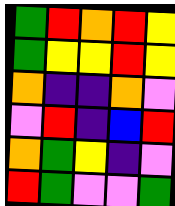[["green", "red", "orange", "red", "yellow"], ["green", "yellow", "yellow", "red", "yellow"], ["orange", "indigo", "indigo", "orange", "violet"], ["violet", "red", "indigo", "blue", "red"], ["orange", "green", "yellow", "indigo", "violet"], ["red", "green", "violet", "violet", "green"]]